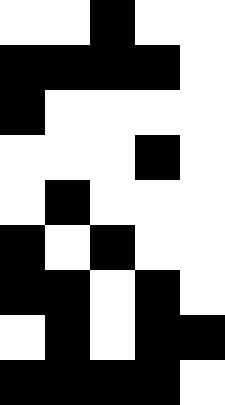[["white", "white", "black", "white", "white"], ["black", "black", "black", "black", "white"], ["black", "white", "white", "white", "white"], ["white", "white", "white", "black", "white"], ["white", "black", "white", "white", "white"], ["black", "white", "black", "white", "white"], ["black", "black", "white", "black", "white"], ["white", "black", "white", "black", "black"], ["black", "black", "black", "black", "white"]]